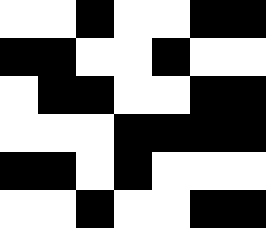[["white", "white", "black", "white", "white", "black", "black"], ["black", "black", "white", "white", "black", "white", "white"], ["white", "black", "black", "white", "white", "black", "black"], ["white", "white", "white", "black", "black", "black", "black"], ["black", "black", "white", "black", "white", "white", "white"], ["white", "white", "black", "white", "white", "black", "black"]]